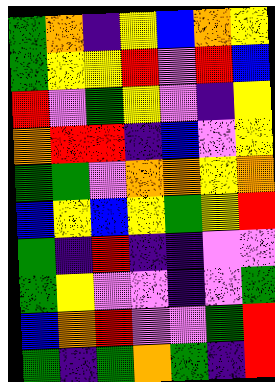[["green", "orange", "indigo", "yellow", "blue", "orange", "yellow"], ["green", "yellow", "yellow", "red", "violet", "red", "blue"], ["red", "violet", "green", "yellow", "violet", "indigo", "yellow"], ["orange", "red", "red", "indigo", "blue", "violet", "yellow"], ["green", "green", "violet", "orange", "orange", "yellow", "orange"], ["blue", "yellow", "blue", "yellow", "green", "yellow", "red"], ["green", "indigo", "red", "indigo", "indigo", "violet", "violet"], ["green", "yellow", "violet", "violet", "indigo", "violet", "green"], ["blue", "orange", "red", "violet", "violet", "green", "red"], ["green", "indigo", "green", "orange", "green", "indigo", "red"]]